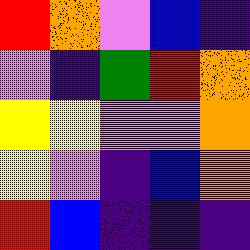[["red", "orange", "violet", "blue", "indigo"], ["violet", "indigo", "green", "red", "orange"], ["yellow", "yellow", "violet", "violet", "orange"], ["yellow", "violet", "indigo", "blue", "orange"], ["red", "blue", "indigo", "indigo", "indigo"]]